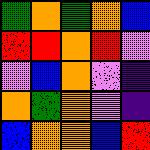[["green", "orange", "green", "orange", "blue"], ["red", "red", "orange", "red", "violet"], ["violet", "blue", "orange", "violet", "indigo"], ["orange", "green", "orange", "violet", "indigo"], ["blue", "orange", "orange", "blue", "red"]]